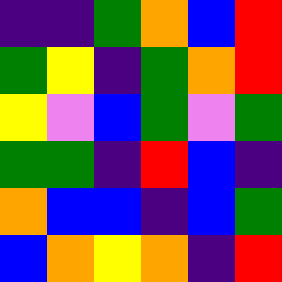[["indigo", "indigo", "green", "orange", "blue", "red"], ["green", "yellow", "indigo", "green", "orange", "red"], ["yellow", "violet", "blue", "green", "violet", "green"], ["green", "green", "indigo", "red", "blue", "indigo"], ["orange", "blue", "blue", "indigo", "blue", "green"], ["blue", "orange", "yellow", "orange", "indigo", "red"]]